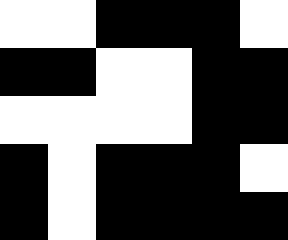[["white", "white", "black", "black", "black", "white"], ["black", "black", "white", "white", "black", "black"], ["white", "white", "white", "white", "black", "black"], ["black", "white", "black", "black", "black", "white"], ["black", "white", "black", "black", "black", "black"]]